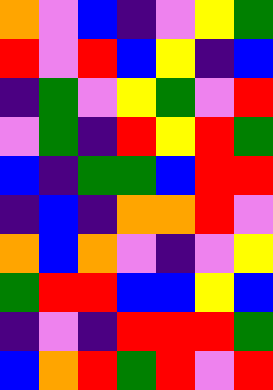[["orange", "violet", "blue", "indigo", "violet", "yellow", "green"], ["red", "violet", "red", "blue", "yellow", "indigo", "blue"], ["indigo", "green", "violet", "yellow", "green", "violet", "red"], ["violet", "green", "indigo", "red", "yellow", "red", "green"], ["blue", "indigo", "green", "green", "blue", "red", "red"], ["indigo", "blue", "indigo", "orange", "orange", "red", "violet"], ["orange", "blue", "orange", "violet", "indigo", "violet", "yellow"], ["green", "red", "red", "blue", "blue", "yellow", "blue"], ["indigo", "violet", "indigo", "red", "red", "red", "green"], ["blue", "orange", "red", "green", "red", "violet", "red"]]